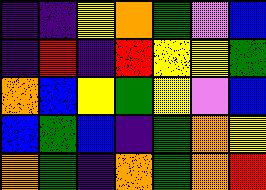[["indigo", "indigo", "yellow", "orange", "green", "violet", "blue"], ["indigo", "red", "indigo", "red", "yellow", "yellow", "green"], ["orange", "blue", "yellow", "green", "yellow", "violet", "blue"], ["blue", "green", "blue", "indigo", "green", "orange", "yellow"], ["orange", "green", "indigo", "orange", "green", "orange", "red"]]